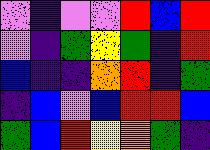[["violet", "indigo", "violet", "violet", "red", "blue", "red"], ["violet", "indigo", "green", "yellow", "green", "indigo", "red"], ["blue", "indigo", "indigo", "orange", "red", "indigo", "green"], ["indigo", "blue", "violet", "blue", "red", "red", "blue"], ["green", "blue", "red", "yellow", "orange", "green", "indigo"]]